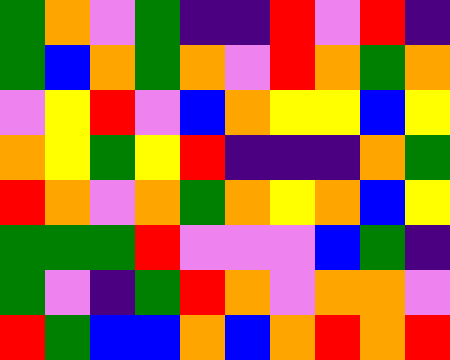[["green", "orange", "violet", "green", "indigo", "indigo", "red", "violet", "red", "indigo"], ["green", "blue", "orange", "green", "orange", "violet", "red", "orange", "green", "orange"], ["violet", "yellow", "red", "violet", "blue", "orange", "yellow", "yellow", "blue", "yellow"], ["orange", "yellow", "green", "yellow", "red", "indigo", "indigo", "indigo", "orange", "green"], ["red", "orange", "violet", "orange", "green", "orange", "yellow", "orange", "blue", "yellow"], ["green", "green", "green", "red", "violet", "violet", "violet", "blue", "green", "indigo"], ["green", "violet", "indigo", "green", "red", "orange", "violet", "orange", "orange", "violet"], ["red", "green", "blue", "blue", "orange", "blue", "orange", "red", "orange", "red"]]